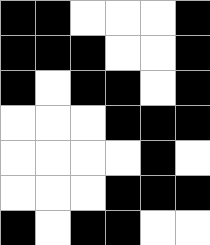[["black", "black", "white", "white", "white", "black"], ["black", "black", "black", "white", "white", "black"], ["black", "white", "black", "black", "white", "black"], ["white", "white", "white", "black", "black", "black"], ["white", "white", "white", "white", "black", "white"], ["white", "white", "white", "black", "black", "black"], ["black", "white", "black", "black", "white", "white"]]